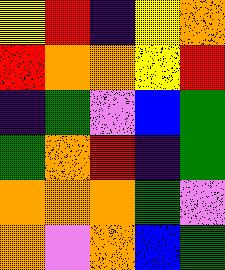[["yellow", "red", "indigo", "yellow", "orange"], ["red", "orange", "orange", "yellow", "red"], ["indigo", "green", "violet", "blue", "green"], ["green", "orange", "red", "indigo", "green"], ["orange", "orange", "orange", "green", "violet"], ["orange", "violet", "orange", "blue", "green"]]